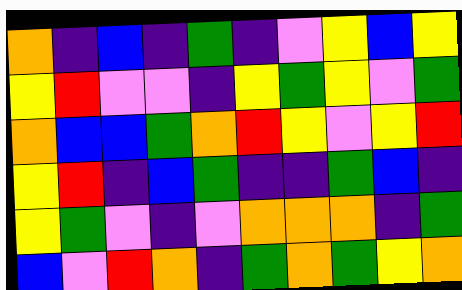[["orange", "indigo", "blue", "indigo", "green", "indigo", "violet", "yellow", "blue", "yellow"], ["yellow", "red", "violet", "violet", "indigo", "yellow", "green", "yellow", "violet", "green"], ["orange", "blue", "blue", "green", "orange", "red", "yellow", "violet", "yellow", "red"], ["yellow", "red", "indigo", "blue", "green", "indigo", "indigo", "green", "blue", "indigo"], ["yellow", "green", "violet", "indigo", "violet", "orange", "orange", "orange", "indigo", "green"], ["blue", "violet", "red", "orange", "indigo", "green", "orange", "green", "yellow", "orange"]]